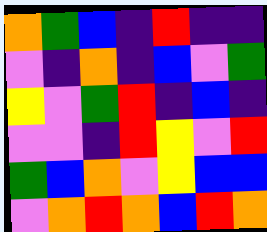[["orange", "green", "blue", "indigo", "red", "indigo", "indigo"], ["violet", "indigo", "orange", "indigo", "blue", "violet", "green"], ["yellow", "violet", "green", "red", "indigo", "blue", "indigo"], ["violet", "violet", "indigo", "red", "yellow", "violet", "red"], ["green", "blue", "orange", "violet", "yellow", "blue", "blue"], ["violet", "orange", "red", "orange", "blue", "red", "orange"]]